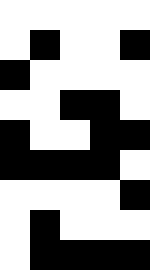[["white", "white", "white", "white", "white"], ["white", "black", "white", "white", "black"], ["black", "white", "white", "white", "white"], ["white", "white", "black", "black", "white"], ["black", "white", "white", "black", "black"], ["black", "black", "black", "black", "white"], ["white", "white", "white", "white", "black"], ["white", "black", "white", "white", "white"], ["white", "black", "black", "black", "black"]]